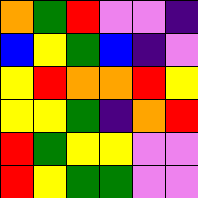[["orange", "green", "red", "violet", "violet", "indigo"], ["blue", "yellow", "green", "blue", "indigo", "violet"], ["yellow", "red", "orange", "orange", "red", "yellow"], ["yellow", "yellow", "green", "indigo", "orange", "red"], ["red", "green", "yellow", "yellow", "violet", "violet"], ["red", "yellow", "green", "green", "violet", "violet"]]